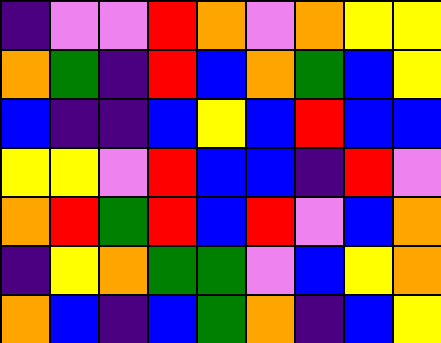[["indigo", "violet", "violet", "red", "orange", "violet", "orange", "yellow", "yellow"], ["orange", "green", "indigo", "red", "blue", "orange", "green", "blue", "yellow"], ["blue", "indigo", "indigo", "blue", "yellow", "blue", "red", "blue", "blue"], ["yellow", "yellow", "violet", "red", "blue", "blue", "indigo", "red", "violet"], ["orange", "red", "green", "red", "blue", "red", "violet", "blue", "orange"], ["indigo", "yellow", "orange", "green", "green", "violet", "blue", "yellow", "orange"], ["orange", "blue", "indigo", "blue", "green", "orange", "indigo", "blue", "yellow"]]